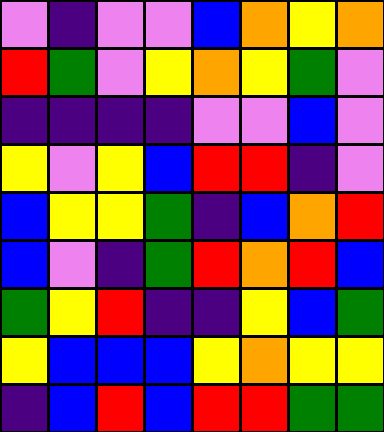[["violet", "indigo", "violet", "violet", "blue", "orange", "yellow", "orange"], ["red", "green", "violet", "yellow", "orange", "yellow", "green", "violet"], ["indigo", "indigo", "indigo", "indigo", "violet", "violet", "blue", "violet"], ["yellow", "violet", "yellow", "blue", "red", "red", "indigo", "violet"], ["blue", "yellow", "yellow", "green", "indigo", "blue", "orange", "red"], ["blue", "violet", "indigo", "green", "red", "orange", "red", "blue"], ["green", "yellow", "red", "indigo", "indigo", "yellow", "blue", "green"], ["yellow", "blue", "blue", "blue", "yellow", "orange", "yellow", "yellow"], ["indigo", "blue", "red", "blue", "red", "red", "green", "green"]]